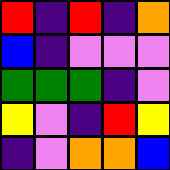[["red", "indigo", "red", "indigo", "orange"], ["blue", "indigo", "violet", "violet", "violet"], ["green", "green", "green", "indigo", "violet"], ["yellow", "violet", "indigo", "red", "yellow"], ["indigo", "violet", "orange", "orange", "blue"]]